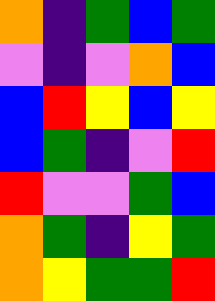[["orange", "indigo", "green", "blue", "green"], ["violet", "indigo", "violet", "orange", "blue"], ["blue", "red", "yellow", "blue", "yellow"], ["blue", "green", "indigo", "violet", "red"], ["red", "violet", "violet", "green", "blue"], ["orange", "green", "indigo", "yellow", "green"], ["orange", "yellow", "green", "green", "red"]]